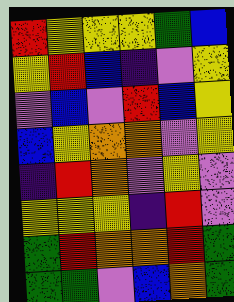[["red", "yellow", "yellow", "yellow", "green", "blue"], ["yellow", "red", "blue", "indigo", "violet", "yellow"], ["violet", "blue", "violet", "red", "blue", "yellow"], ["blue", "yellow", "orange", "orange", "violet", "yellow"], ["indigo", "red", "orange", "violet", "yellow", "violet"], ["yellow", "yellow", "yellow", "indigo", "red", "violet"], ["green", "red", "orange", "orange", "red", "green"], ["green", "green", "violet", "blue", "orange", "green"]]